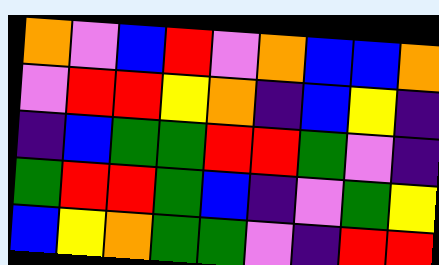[["orange", "violet", "blue", "red", "violet", "orange", "blue", "blue", "orange"], ["violet", "red", "red", "yellow", "orange", "indigo", "blue", "yellow", "indigo"], ["indigo", "blue", "green", "green", "red", "red", "green", "violet", "indigo"], ["green", "red", "red", "green", "blue", "indigo", "violet", "green", "yellow"], ["blue", "yellow", "orange", "green", "green", "violet", "indigo", "red", "red"]]